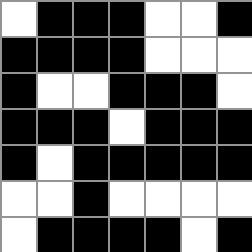[["white", "black", "black", "black", "white", "white", "black"], ["black", "black", "black", "black", "white", "white", "white"], ["black", "white", "white", "black", "black", "black", "white"], ["black", "black", "black", "white", "black", "black", "black"], ["black", "white", "black", "black", "black", "black", "black"], ["white", "white", "black", "white", "white", "white", "white"], ["white", "black", "black", "black", "black", "white", "black"]]